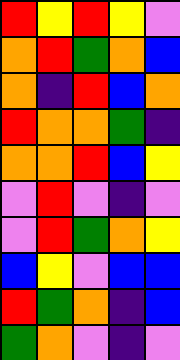[["red", "yellow", "red", "yellow", "violet"], ["orange", "red", "green", "orange", "blue"], ["orange", "indigo", "red", "blue", "orange"], ["red", "orange", "orange", "green", "indigo"], ["orange", "orange", "red", "blue", "yellow"], ["violet", "red", "violet", "indigo", "violet"], ["violet", "red", "green", "orange", "yellow"], ["blue", "yellow", "violet", "blue", "blue"], ["red", "green", "orange", "indigo", "blue"], ["green", "orange", "violet", "indigo", "violet"]]